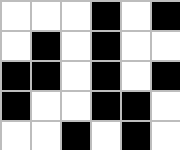[["white", "white", "white", "black", "white", "black"], ["white", "black", "white", "black", "white", "white"], ["black", "black", "white", "black", "white", "black"], ["black", "white", "white", "black", "black", "white"], ["white", "white", "black", "white", "black", "white"]]